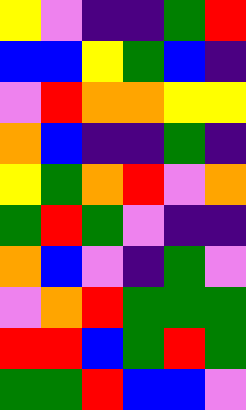[["yellow", "violet", "indigo", "indigo", "green", "red"], ["blue", "blue", "yellow", "green", "blue", "indigo"], ["violet", "red", "orange", "orange", "yellow", "yellow"], ["orange", "blue", "indigo", "indigo", "green", "indigo"], ["yellow", "green", "orange", "red", "violet", "orange"], ["green", "red", "green", "violet", "indigo", "indigo"], ["orange", "blue", "violet", "indigo", "green", "violet"], ["violet", "orange", "red", "green", "green", "green"], ["red", "red", "blue", "green", "red", "green"], ["green", "green", "red", "blue", "blue", "violet"]]